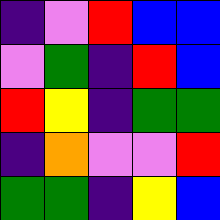[["indigo", "violet", "red", "blue", "blue"], ["violet", "green", "indigo", "red", "blue"], ["red", "yellow", "indigo", "green", "green"], ["indigo", "orange", "violet", "violet", "red"], ["green", "green", "indigo", "yellow", "blue"]]